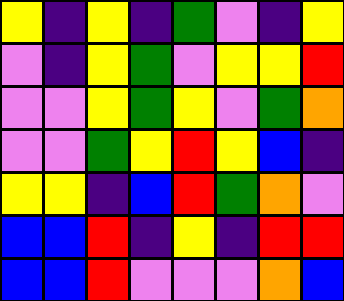[["yellow", "indigo", "yellow", "indigo", "green", "violet", "indigo", "yellow"], ["violet", "indigo", "yellow", "green", "violet", "yellow", "yellow", "red"], ["violet", "violet", "yellow", "green", "yellow", "violet", "green", "orange"], ["violet", "violet", "green", "yellow", "red", "yellow", "blue", "indigo"], ["yellow", "yellow", "indigo", "blue", "red", "green", "orange", "violet"], ["blue", "blue", "red", "indigo", "yellow", "indigo", "red", "red"], ["blue", "blue", "red", "violet", "violet", "violet", "orange", "blue"]]